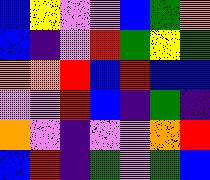[["blue", "yellow", "violet", "violet", "blue", "green", "orange"], ["blue", "indigo", "violet", "red", "green", "yellow", "green"], ["orange", "orange", "red", "blue", "red", "blue", "blue"], ["violet", "violet", "red", "blue", "indigo", "green", "indigo"], ["orange", "violet", "indigo", "violet", "violet", "orange", "red"], ["blue", "red", "indigo", "green", "violet", "green", "blue"]]